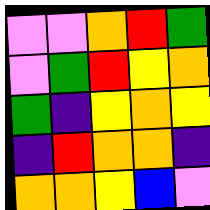[["violet", "violet", "orange", "red", "green"], ["violet", "green", "red", "yellow", "orange"], ["green", "indigo", "yellow", "orange", "yellow"], ["indigo", "red", "orange", "orange", "indigo"], ["orange", "orange", "yellow", "blue", "violet"]]